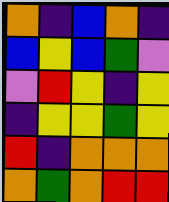[["orange", "indigo", "blue", "orange", "indigo"], ["blue", "yellow", "blue", "green", "violet"], ["violet", "red", "yellow", "indigo", "yellow"], ["indigo", "yellow", "yellow", "green", "yellow"], ["red", "indigo", "orange", "orange", "orange"], ["orange", "green", "orange", "red", "red"]]